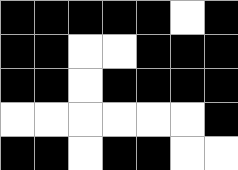[["black", "black", "black", "black", "black", "white", "black"], ["black", "black", "white", "white", "black", "black", "black"], ["black", "black", "white", "black", "black", "black", "black"], ["white", "white", "white", "white", "white", "white", "black"], ["black", "black", "white", "black", "black", "white", "white"]]